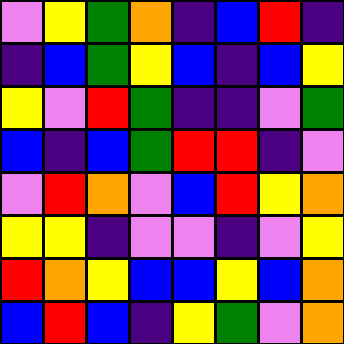[["violet", "yellow", "green", "orange", "indigo", "blue", "red", "indigo"], ["indigo", "blue", "green", "yellow", "blue", "indigo", "blue", "yellow"], ["yellow", "violet", "red", "green", "indigo", "indigo", "violet", "green"], ["blue", "indigo", "blue", "green", "red", "red", "indigo", "violet"], ["violet", "red", "orange", "violet", "blue", "red", "yellow", "orange"], ["yellow", "yellow", "indigo", "violet", "violet", "indigo", "violet", "yellow"], ["red", "orange", "yellow", "blue", "blue", "yellow", "blue", "orange"], ["blue", "red", "blue", "indigo", "yellow", "green", "violet", "orange"]]